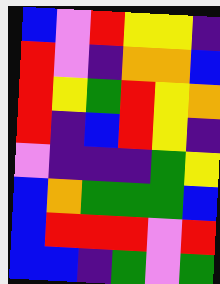[["blue", "violet", "red", "yellow", "yellow", "indigo"], ["red", "violet", "indigo", "orange", "orange", "blue"], ["red", "yellow", "green", "red", "yellow", "orange"], ["red", "indigo", "blue", "red", "yellow", "indigo"], ["violet", "indigo", "indigo", "indigo", "green", "yellow"], ["blue", "orange", "green", "green", "green", "blue"], ["blue", "red", "red", "red", "violet", "red"], ["blue", "blue", "indigo", "green", "violet", "green"]]